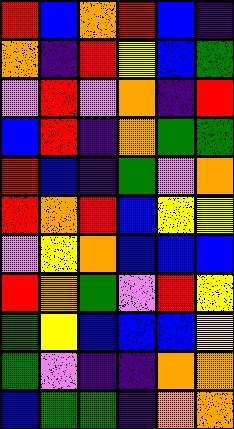[["red", "blue", "orange", "red", "blue", "indigo"], ["orange", "indigo", "red", "yellow", "blue", "green"], ["violet", "red", "violet", "orange", "indigo", "red"], ["blue", "red", "indigo", "orange", "green", "green"], ["red", "blue", "indigo", "green", "violet", "orange"], ["red", "orange", "red", "blue", "yellow", "yellow"], ["violet", "yellow", "orange", "blue", "blue", "blue"], ["red", "orange", "green", "violet", "red", "yellow"], ["green", "yellow", "blue", "blue", "blue", "yellow"], ["green", "violet", "indigo", "indigo", "orange", "orange"], ["blue", "green", "green", "indigo", "orange", "orange"]]